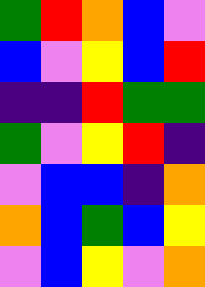[["green", "red", "orange", "blue", "violet"], ["blue", "violet", "yellow", "blue", "red"], ["indigo", "indigo", "red", "green", "green"], ["green", "violet", "yellow", "red", "indigo"], ["violet", "blue", "blue", "indigo", "orange"], ["orange", "blue", "green", "blue", "yellow"], ["violet", "blue", "yellow", "violet", "orange"]]